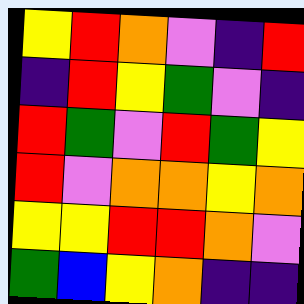[["yellow", "red", "orange", "violet", "indigo", "red"], ["indigo", "red", "yellow", "green", "violet", "indigo"], ["red", "green", "violet", "red", "green", "yellow"], ["red", "violet", "orange", "orange", "yellow", "orange"], ["yellow", "yellow", "red", "red", "orange", "violet"], ["green", "blue", "yellow", "orange", "indigo", "indigo"]]